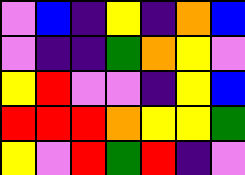[["violet", "blue", "indigo", "yellow", "indigo", "orange", "blue"], ["violet", "indigo", "indigo", "green", "orange", "yellow", "violet"], ["yellow", "red", "violet", "violet", "indigo", "yellow", "blue"], ["red", "red", "red", "orange", "yellow", "yellow", "green"], ["yellow", "violet", "red", "green", "red", "indigo", "violet"]]